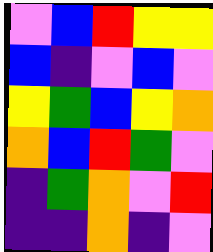[["violet", "blue", "red", "yellow", "yellow"], ["blue", "indigo", "violet", "blue", "violet"], ["yellow", "green", "blue", "yellow", "orange"], ["orange", "blue", "red", "green", "violet"], ["indigo", "green", "orange", "violet", "red"], ["indigo", "indigo", "orange", "indigo", "violet"]]